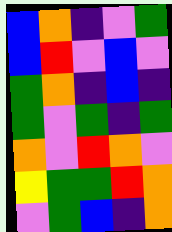[["blue", "orange", "indigo", "violet", "green"], ["blue", "red", "violet", "blue", "violet"], ["green", "orange", "indigo", "blue", "indigo"], ["green", "violet", "green", "indigo", "green"], ["orange", "violet", "red", "orange", "violet"], ["yellow", "green", "green", "red", "orange"], ["violet", "green", "blue", "indigo", "orange"]]